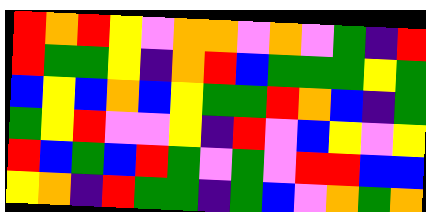[["red", "orange", "red", "yellow", "violet", "orange", "orange", "violet", "orange", "violet", "green", "indigo", "red"], ["red", "green", "green", "yellow", "indigo", "orange", "red", "blue", "green", "green", "green", "yellow", "green"], ["blue", "yellow", "blue", "orange", "blue", "yellow", "green", "green", "red", "orange", "blue", "indigo", "green"], ["green", "yellow", "red", "violet", "violet", "yellow", "indigo", "red", "violet", "blue", "yellow", "violet", "yellow"], ["red", "blue", "green", "blue", "red", "green", "violet", "green", "violet", "red", "red", "blue", "blue"], ["yellow", "orange", "indigo", "red", "green", "green", "indigo", "green", "blue", "violet", "orange", "green", "orange"]]